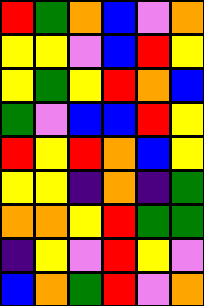[["red", "green", "orange", "blue", "violet", "orange"], ["yellow", "yellow", "violet", "blue", "red", "yellow"], ["yellow", "green", "yellow", "red", "orange", "blue"], ["green", "violet", "blue", "blue", "red", "yellow"], ["red", "yellow", "red", "orange", "blue", "yellow"], ["yellow", "yellow", "indigo", "orange", "indigo", "green"], ["orange", "orange", "yellow", "red", "green", "green"], ["indigo", "yellow", "violet", "red", "yellow", "violet"], ["blue", "orange", "green", "red", "violet", "orange"]]